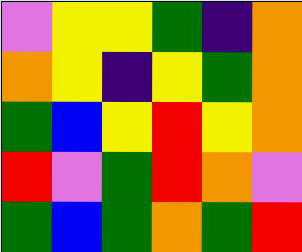[["violet", "yellow", "yellow", "green", "indigo", "orange"], ["orange", "yellow", "indigo", "yellow", "green", "orange"], ["green", "blue", "yellow", "red", "yellow", "orange"], ["red", "violet", "green", "red", "orange", "violet"], ["green", "blue", "green", "orange", "green", "red"]]